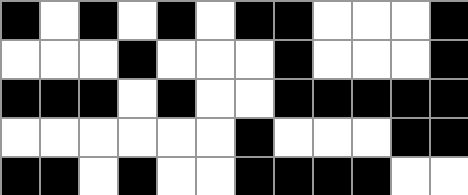[["black", "white", "black", "white", "black", "white", "black", "black", "white", "white", "white", "black"], ["white", "white", "white", "black", "white", "white", "white", "black", "white", "white", "white", "black"], ["black", "black", "black", "white", "black", "white", "white", "black", "black", "black", "black", "black"], ["white", "white", "white", "white", "white", "white", "black", "white", "white", "white", "black", "black"], ["black", "black", "white", "black", "white", "white", "black", "black", "black", "black", "white", "white"]]